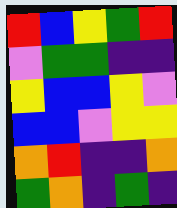[["red", "blue", "yellow", "green", "red"], ["violet", "green", "green", "indigo", "indigo"], ["yellow", "blue", "blue", "yellow", "violet"], ["blue", "blue", "violet", "yellow", "yellow"], ["orange", "red", "indigo", "indigo", "orange"], ["green", "orange", "indigo", "green", "indigo"]]